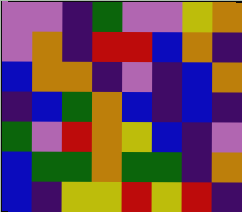[["violet", "violet", "indigo", "green", "violet", "violet", "yellow", "orange"], ["violet", "orange", "indigo", "red", "red", "blue", "orange", "indigo"], ["blue", "orange", "orange", "indigo", "violet", "indigo", "blue", "orange"], ["indigo", "blue", "green", "orange", "blue", "indigo", "blue", "indigo"], ["green", "violet", "red", "orange", "yellow", "blue", "indigo", "violet"], ["blue", "green", "green", "orange", "green", "green", "indigo", "orange"], ["blue", "indigo", "yellow", "yellow", "red", "yellow", "red", "indigo"]]